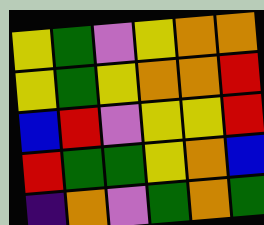[["yellow", "green", "violet", "yellow", "orange", "orange"], ["yellow", "green", "yellow", "orange", "orange", "red"], ["blue", "red", "violet", "yellow", "yellow", "red"], ["red", "green", "green", "yellow", "orange", "blue"], ["indigo", "orange", "violet", "green", "orange", "green"]]